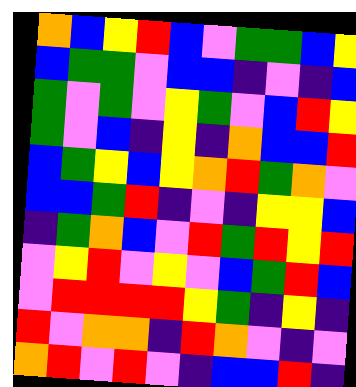[["orange", "blue", "yellow", "red", "blue", "violet", "green", "green", "blue", "yellow"], ["blue", "green", "green", "violet", "blue", "blue", "indigo", "violet", "indigo", "blue"], ["green", "violet", "green", "violet", "yellow", "green", "violet", "blue", "red", "yellow"], ["green", "violet", "blue", "indigo", "yellow", "indigo", "orange", "blue", "blue", "red"], ["blue", "green", "yellow", "blue", "yellow", "orange", "red", "green", "orange", "violet"], ["blue", "blue", "green", "red", "indigo", "violet", "indigo", "yellow", "yellow", "blue"], ["indigo", "green", "orange", "blue", "violet", "red", "green", "red", "yellow", "red"], ["violet", "yellow", "red", "violet", "yellow", "violet", "blue", "green", "red", "blue"], ["violet", "red", "red", "red", "red", "yellow", "green", "indigo", "yellow", "indigo"], ["red", "violet", "orange", "orange", "indigo", "red", "orange", "violet", "indigo", "violet"], ["orange", "red", "violet", "red", "violet", "indigo", "blue", "blue", "red", "indigo"]]